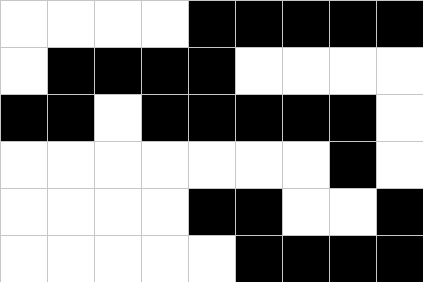[["white", "white", "white", "white", "black", "black", "black", "black", "black"], ["white", "black", "black", "black", "black", "white", "white", "white", "white"], ["black", "black", "white", "black", "black", "black", "black", "black", "white"], ["white", "white", "white", "white", "white", "white", "white", "black", "white"], ["white", "white", "white", "white", "black", "black", "white", "white", "black"], ["white", "white", "white", "white", "white", "black", "black", "black", "black"]]